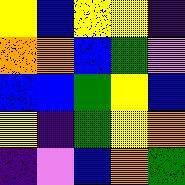[["yellow", "blue", "yellow", "yellow", "indigo"], ["orange", "orange", "blue", "green", "violet"], ["blue", "blue", "green", "yellow", "blue"], ["yellow", "indigo", "green", "yellow", "orange"], ["indigo", "violet", "blue", "orange", "green"]]